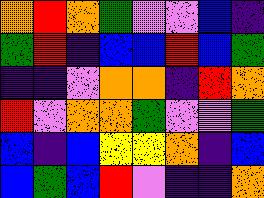[["orange", "red", "orange", "green", "violet", "violet", "blue", "indigo"], ["green", "red", "indigo", "blue", "blue", "red", "blue", "green"], ["indigo", "indigo", "violet", "orange", "orange", "indigo", "red", "orange"], ["red", "violet", "orange", "orange", "green", "violet", "violet", "green"], ["blue", "indigo", "blue", "yellow", "yellow", "orange", "indigo", "blue"], ["blue", "green", "blue", "red", "violet", "indigo", "indigo", "orange"]]